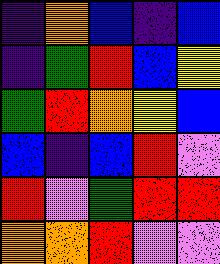[["indigo", "orange", "blue", "indigo", "blue"], ["indigo", "green", "red", "blue", "yellow"], ["green", "red", "orange", "yellow", "blue"], ["blue", "indigo", "blue", "red", "violet"], ["red", "violet", "green", "red", "red"], ["orange", "orange", "red", "violet", "violet"]]